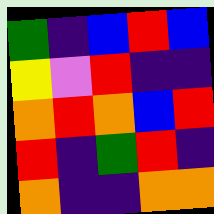[["green", "indigo", "blue", "red", "blue"], ["yellow", "violet", "red", "indigo", "indigo"], ["orange", "red", "orange", "blue", "red"], ["red", "indigo", "green", "red", "indigo"], ["orange", "indigo", "indigo", "orange", "orange"]]